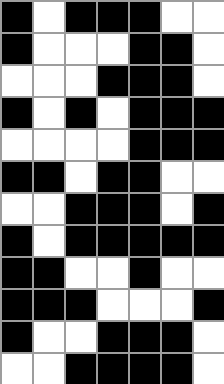[["black", "white", "black", "black", "black", "white", "white"], ["black", "white", "white", "white", "black", "black", "white"], ["white", "white", "white", "black", "black", "black", "white"], ["black", "white", "black", "white", "black", "black", "black"], ["white", "white", "white", "white", "black", "black", "black"], ["black", "black", "white", "black", "black", "white", "white"], ["white", "white", "black", "black", "black", "white", "black"], ["black", "white", "black", "black", "black", "black", "black"], ["black", "black", "white", "white", "black", "white", "white"], ["black", "black", "black", "white", "white", "white", "black"], ["black", "white", "white", "black", "black", "black", "white"], ["white", "white", "black", "black", "black", "black", "white"]]